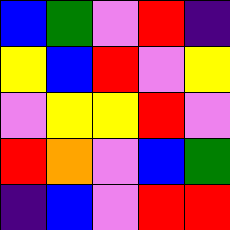[["blue", "green", "violet", "red", "indigo"], ["yellow", "blue", "red", "violet", "yellow"], ["violet", "yellow", "yellow", "red", "violet"], ["red", "orange", "violet", "blue", "green"], ["indigo", "blue", "violet", "red", "red"]]